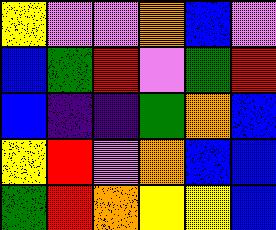[["yellow", "violet", "violet", "orange", "blue", "violet"], ["blue", "green", "red", "violet", "green", "red"], ["blue", "indigo", "indigo", "green", "orange", "blue"], ["yellow", "red", "violet", "orange", "blue", "blue"], ["green", "red", "orange", "yellow", "yellow", "blue"]]